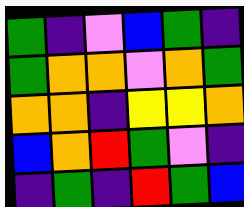[["green", "indigo", "violet", "blue", "green", "indigo"], ["green", "orange", "orange", "violet", "orange", "green"], ["orange", "orange", "indigo", "yellow", "yellow", "orange"], ["blue", "orange", "red", "green", "violet", "indigo"], ["indigo", "green", "indigo", "red", "green", "blue"]]